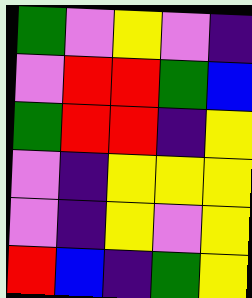[["green", "violet", "yellow", "violet", "indigo"], ["violet", "red", "red", "green", "blue"], ["green", "red", "red", "indigo", "yellow"], ["violet", "indigo", "yellow", "yellow", "yellow"], ["violet", "indigo", "yellow", "violet", "yellow"], ["red", "blue", "indigo", "green", "yellow"]]